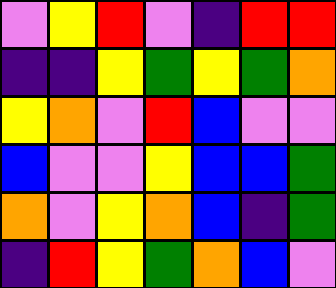[["violet", "yellow", "red", "violet", "indigo", "red", "red"], ["indigo", "indigo", "yellow", "green", "yellow", "green", "orange"], ["yellow", "orange", "violet", "red", "blue", "violet", "violet"], ["blue", "violet", "violet", "yellow", "blue", "blue", "green"], ["orange", "violet", "yellow", "orange", "blue", "indigo", "green"], ["indigo", "red", "yellow", "green", "orange", "blue", "violet"]]